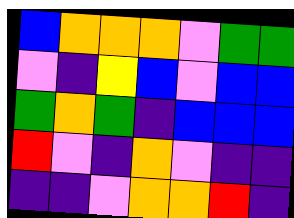[["blue", "orange", "orange", "orange", "violet", "green", "green"], ["violet", "indigo", "yellow", "blue", "violet", "blue", "blue"], ["green", "orange", "green", "indigo", "blue", "blue", "blue"], ["red", "violet", "indigo", "orange", "violet", "indigo", "indigo"], ["indigo", "indigo", "violet", "orange", "orange", "red", "indigo"]]